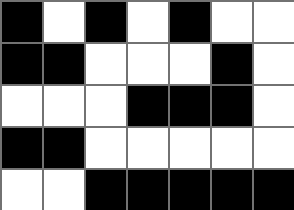[["black", "white", "black", "white", "black", "white", "white"], ["black", "black", "white", "white", "white", "black", "white"], ["white", "white", "white", "black", "black", "black", "white"], ["black", "black", "white", "white", "white", "white", "white"], ["white", "white", "black", "black", "black", "black", "black"]]